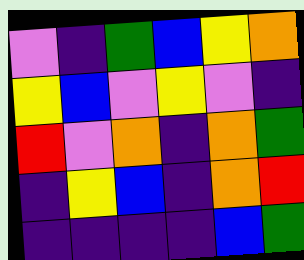[["violet", "indigo", "green", "blue", "yellow", "orange"], ["yellow", "blue", "violet", "yellow", "violet", "indigo"], ["red", "violet", "orange", "indigo", "orange", "green"], ["indigo", "yellow", "blue", "indigo", "orange", "red"], ["indigo", "indigo", "indigo", "indigo", "blue", "green"]]